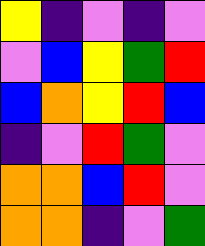[["yellow", "indigo", "violet", "indigo", "violet"], ["violet", "blue", "yellow", "green", "red"], ["blue", "orange", "yellow", "red", "blue"], ["indigo", "violet", "red", "green", "violet"], ["orange", "orange", "blue", "red", "violet"], ["orange", "orange", "indigo", "violet", "green"]]